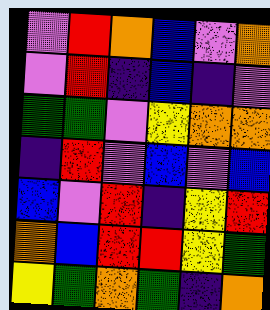[["violet", "red", "orange", "blue", "violet", "orange"], ["violet", "red", "indigo", "blue", "indigo", "violet"], ["green", "green", "violet", "yellow", "orange", "orange"], ["indigo", "red", "violet", "blue", "violet", "blue"], ["blue", "violet", "red", "indigo", "yellow", "red"], ["orange", "blue", "red", "red", "yellow", "green"], ["yellow", "green", "orange", "green", "indigo", "orange"]]